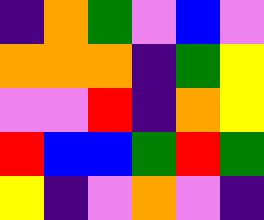[["indigo", "orange", "green", "violet", "blue", "violet"], ["orange", "orange", "orange", "indigo", "green", "yellow"], ["violet", "violet", "red", "indigo", "orange", "yellow"], ["red", "blue", "blue", "green", "red", "green"], ["yellow", "indigo", "violet", "orange", "violet", "indigo"]]